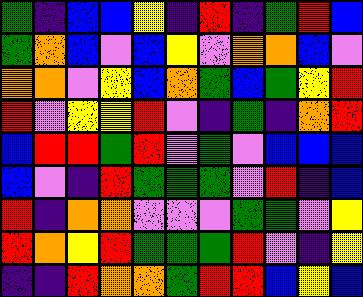[["green", "indigo", "blue", "blue", "yellow", "indigo", "red", "indigo", "green", "red", "blue"], ["green", "orange", "blue", "violet", "blue", "yellow", "violet", "orange", "orange", "blue", "violet"], ["orange", "orange", "violet", "yellow", "blue", "orange", "green", "blue", "green", "yellow", "red"], ["red", "violet", "yellow", "yellow", "red", "violet", "indigo", "green", "indigo", "orange", "red"], ["blue", "red", "red", "green", "red", "violet", "green", "violet", "blue", "blue", "blue"], ["blue", "violet", "indigo", "red", "green", "green", "green", "violet", "red", "indigo", "blue"], ["red", "indigo", "orange", "orange", "violet", "violet", "violet", "green", "green", "violet", "yellow"], ["red", "orange", "yellow", "red", "green", "green", "green", "red", "violet", "indigo", "yellow"], ["indigo", "indigo", "red", "orange", "orange", "green", "red", "red", "blue", "yellow", "blue"]]